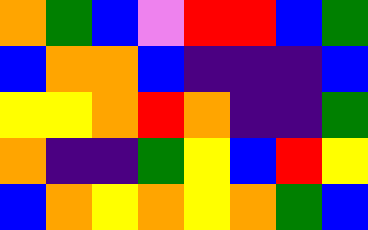[["orange", "green", "blue", "violet", "red", "red", "blue", "green"], ["blue", "orange", "orange", "blue", "indigo", "indigo", "indigo", "blue"], ["yellow", "yellow", "orange", "red", "orange", "indigo", "indigo", "green"], ["orange", "indigo", "indigo", "green", "yellow", "blue", "red", "yellow"], ["blue", "orange", "yellow", "orange", "yellow", "orange", "green", "blue"]]